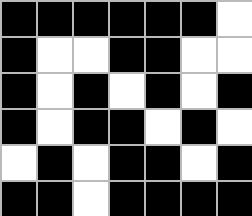[["black", "black", "black", "black", "black", "black", "white"], ["black", "white", "white", "black", "black", "white", "white"], ["black", "white", "black", "white", "black", "white", "black"], ["black", "white", "black", "black", "white", "black", "white"], ["white", "black", "white", "black", "black", "white", "black"], ["black", "black", "white", "black", "black", "black", "black"]]